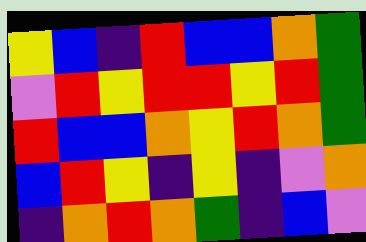[["yellow", "blue", "indigo", "red", "blue", "blue", "orange", "green"], ["violet", "red", "yellow", "red", "red", "yellow", "red", "green"], ["red", "blue", "blue", "orange", "yellow", "red", "orange", "green"], ["blue", "red", "yellow", "indigo", "yellow", "indigo", "violet", "orange"], ["indigo", "orange", "red", "orange", "green", "indigo", "blue", "violet"]]